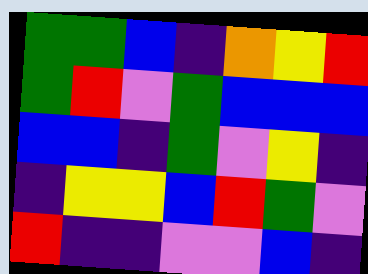[["green", "green", "blue", "indigo", "orange", "yellow", "red"], ["green", "red", "violet", "green", "blue", "blue", "blue"], ["blue", "blue", "indigo", "green", "violet", "yellow", "indigo"], ["indigo", "yellow", "yellow", "blue", "red", "green", "violet"], ["red", "indigo", "indigo", "violet", "violet", "blue", "indigo"]]